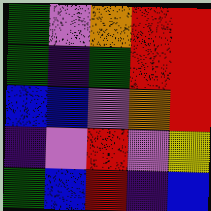[["green", "violet", "orange", "red", "red"], ["green", "indigo", "green", "red", "red"], ["blue", "blue", "violet", "orange", "red"], ["indigo", "violet", "red", "violet", "yellow"], ["green", "blue", "red", "indigo", "blue"]]